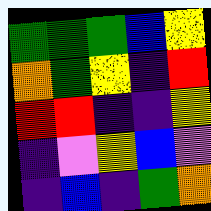[["green", "green", "green", "blue", "yellow"], ["orange", "green", "yellow", "indigo", "red"], ["red", "red", "indigo", "indigo", "yellow"], ["indigo", "violet", "yellow", "blue", "violet"], ["indigo", "blue", "indigo", "green", "orange"]]